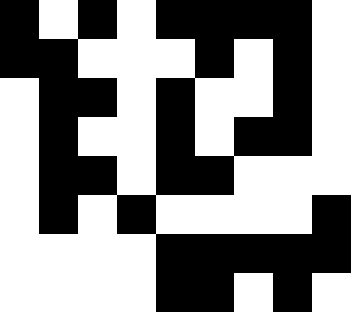[["black", "white", "black", "white", "black", "black", "black", "black", "white"], ["black", "black", "white", "white", "white", "black", "white", "black", "white"], ["white", "black", "black", "white", "black", "white", "white", "black", "white"], ["white", "black", "white", "white", "black", "white", "black", "black", "white"], ["white", "black", "black", "white", "black", "black", "white", "white", "white"], ["white", "black", "white", "black", "white", "white", "white", "white", "black"], ["white", "white", "white", "white", "black", "black", "black", "black", "black"], ["white", "white", "white", "white", "black", "black", "white", "black", "white"]]